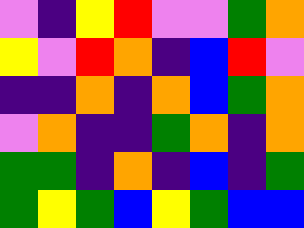[["violet", "indigo", "yellow", "red", "violet", "violet", "green", "orange"], ["yellow", "violet", "red", "orange", "indigo", "blue", "red", "violet"], ["indigo", "indigo", "orange", "indigo", "orange", "blue", "green", "orange"], ["violet", "orange", "indigo", "indigo", "green", "orange", "indigo", "orange"], ["green", "green", "indigo", "orange", "indigo", "blue", "indigo", "green"], ["green", "yellow", "green", "blue", "yellow", "green", "blue", "blue"]]